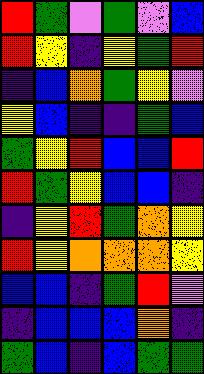[["red", "green", "violet", "green", "violet", "blue"], ["red", "yellow", "indigo", "yellow", "green", "red"], ["indigo", "blue", "orange", "green", "yellow", "violet"], ["yellow", "blue", "indigo", "indigo", "green", "blue"], ["green", "yellow", "red", "blue", "blue", "red"], ["red", "green", "yellow", "blue", "blue", "indigo"], ["indigo", "yellow", "red", "green", "orange", "yellow"], ["red", "yellow", "orange", "orange", "orange", "yellow"], ["blue", "blue", "indigo", "green", "red", "violet"], ["indigo", "blue", "blue", "blue", "orange", "indigo"], ["green", "blue", "indigo", "blue", "green", "green"]]